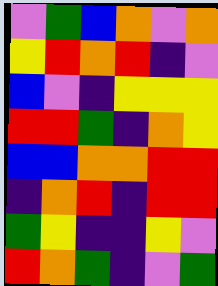[["violet", "green", "blue", "orange", "violet", "orange"], ["yellow", "red", "orange", "red", "indigo", "violet"], ["blue", "violet", "indigo", "yellow", "yellow", "yellow"], ["red", "red", "green", "indigo", "orange", "yellow"], ["blue", "blue", "orange", "orange", "red", "red"], ["indigo", "orange", "red", "indigo", "red", "red"], ["green", "yellow", "indigo", "indigo", "yellow", "violet"], ["red", "orange", "green", "indigo", "violet", "green"]]